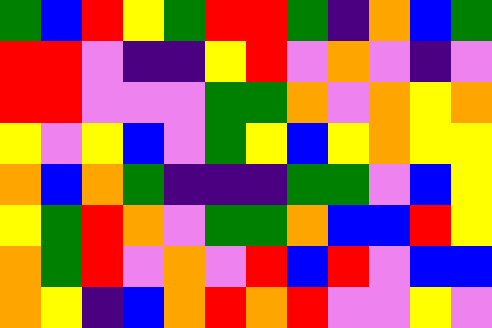[["green", "blue", "red", "yellow", "green", "red", "red", "green", "indigo", "orange", "blue", "green"], ["red", "red", "violet", "indigo", "indigo", "yellow", "red", "violet", "orange", "violet", "indigo", "violet"], ["red", "red", "violet", "violet", "violet", "green", "green", "orange", "violet", "orange", "yellow", "orange"], ["yellow", "violet", "yellow", "blue", "violet", "green", "yellow", "blue", "yellow", "orange", "yellow", "yellow"], ["orange", "blue", "orange", "green", "indigo", "indigo", "indigo", "green", "green", "violet", "blue", "yellow"], ["yellow", "green", "red", "orange", "violet", "green", "green", "orange", "blue", "blue", "red", "yellow"], ["orange", "green", "red", "violet", "orange", "violet", "red", "blue", "red", "violet", "blue", "blue"], ["orange", "yellow", "indigo", "blue", "orange", "red", "orange", "red", "violet", "violet", "yellow", "violet"]]